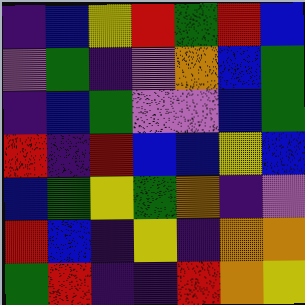[["indigo", "blue", "yellow", "red", "green", "red", "blue"], ["violet", "green", "indigo", "violet", "orange", "blue", "green"], ["indigo", "blue", "green", "violet", "violet", "blue", "green"], ["red", "indigo", "red", "blue", "blue", "yellow", "blue"], ["blue", "green", "yellow", "green", "orange", "indigo", "violet"], ["red", "blue", "indigo", "yellow", "indigo", "orange", "orange"], ["green", "red", "indigo", "indigo", "red", "orange", "yellow"]]